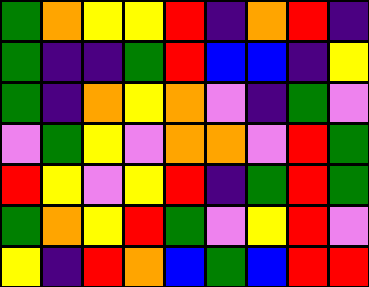[["green", "orange", "yellow", "yellow", "red", "indigo", "orange", "red", "indigo"], ["green", "indigo", "indigo", "green", "red", "blue", "blue", "indigo", "yellow"], ["green", "indigo", "orange", "yellow", "orange", "violet", "indigo", "green", "violet"], ["violet", "green", "yellow", "violet", "orange", "orange", "violet", "red", "green"], ["red", "yellow", "violet", "yellow", "red", "indigo", "green", "red", "green"], ["green", "orange", "yellow", "red", "green", "violet", "yellow", "red", "violet"], ["yellow", "indigo", "red", "orange", "blue", "green", "blue", "red", "red"]]